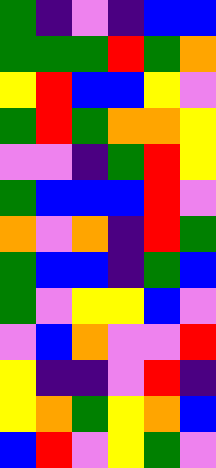[["green", "indigo", "violet", "indigo", "blue", "blue"], ["green", "green", "green", "red", "green", "orange"], ["yellow", "red", "blue", "blue", "yellow", "violet"], ["green", "red", "green", "orange", "orange", "yellow"], ["violet", "violet", "indigo", "green", "red", "yellow"], ["green", "blue", "blue", "blue", "red", "violet"], ["orange", "violet", "orange", "indigo", "red", "green"], ["green", "blue", "blue", "indigo", "green", "blue"], ["green", "violet", "yellow", "yellow", "blue", "violet"], ["violet", "blue", "orange", "violet", "violet", "red"], ["yellow", "indigo", "indigo", "violet", "red", "indigo"], ["yellow", "orange", "green", "yellow", "orange", "blue"], ["blue", "red", "violet", "yellow", "green", "violet"]]